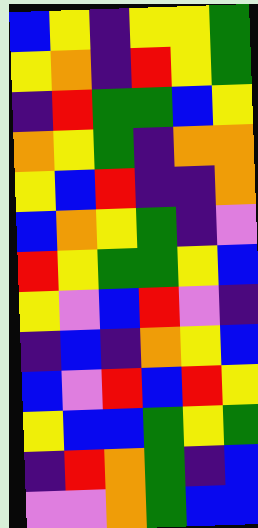[["blue", "yellow", "indigo", "yellow", "yellow", "green"], ["yellow", "orange", "indigo", "red", "yellow", "green"], ["indigo", "red", "green", "green", "blue", "yellow"], ["orange", "yellow", "green", "indigo", "orange", "orange"], ["yellow", "blue", "red", "indigo", "indigo", "orange"], ["blue", "orange", "yellow", "green", "indigo", "violet"], ["red", "yellow", "green", "green", "yellow", "blue"], ["yellow", "violet", "blue", "red", "violet", "indigo"], ["indigo", "blue", "indigo", "orange", "yellow", "blue"], ["blue", "violet", "red", "blue", "red", "yellow"], ["yellow", "blue", "blue", "green", "yellow", "green"], ["indigo", "red", "orange", "green", "indigo", "blue"], ["violet", "violet", "orange", "green", "blue", "blue"]]